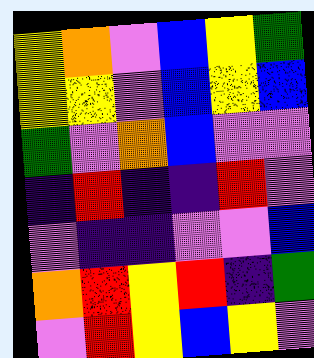[["yellow", "orange", "violet", "blue", "yellow", "green"], ["yellow", "yellow", "violet", "blue", "yellow", "blue"], ["green", "violet", "orange", "blue", "violet", "violet"], ["indigo", "red", "indigo", "indigo", "red", "violet"], ["violet", "indigo", "indigo", "violet", "violet", "blue"], ["orange", "red", "yellow", "red", "indigo", "green"], ["violet", "red", "yellow", "blue", "yellow", "violet"]]